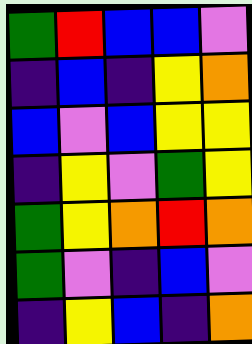[["green", "red", "blue", "blue", "violet"], ["indigo", "blue", "indigo", "yellow", "orange"], ["blue", "violet", "blue", "yellow", "yellow"], ["indigo", "yellow", "violet", "green", "yellow"], ["green", "yellow", "orange", "red", "orange"], ["green", "violet", "indigo", "blue", "violet"], ["indigo", "yellow", "blue", "indigo", "orange"]]